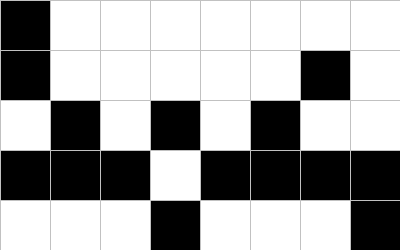[["black", "white", "white", "white", "white", "white", "white", "white"], ["black", "white", "white", "white", "white", "white", "black", "white"], ["white", "black", "white", "black", "white", "black", "white", "white"], ["black", "black", "black", "white", "black", "black", "black", "black"], ["white", "white", "white", "black", "white", "white", "white", "black"]]